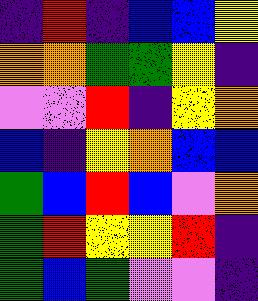[["indigo", "red", "indigo", "blue", "blue", "yellow"], ["orange", "orange", "green", "green", "yellow", "indigo"], ["violet", "violet", "red", "indigo", "yellow", "orange"], ["blue", "indigo", "yellow", "orange", "blue", "blue"], ["green", "blue", "red", "blue", "violet", "orange"], ["green", "red", "yellow", "yellow", "red", "indigo"], ["green", "blue", "green", "violet", "violet", "indigo"]]